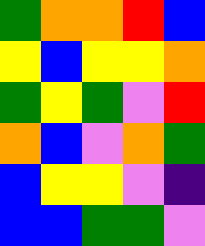[["green", "orange", "orange", "red", "blue"], ["yellow", "blue", "yellow", "yellow", "orange"], ["green", "yellow", "green", "violet", "red"], ["orange", "blue", "violet", "orange", "green"], ["blue", "yellow", "yellow", "violet", "indigo"], ["blue", "blue", "green", "green", "violet"]]